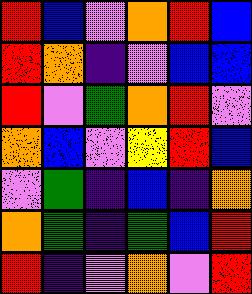[["red", "blue", "violet", "orange", "red", "blue"], ["red", "orange", "indigo", "violet", "blue", "blue"], ["red", "violet", "green", "orange", "red", "violet"], ["orange", "blue", "violet", "yellow", "red", "blue"], ["violet", "green", "indigo", "blue", "indigo", "orange"], ["orange", "green", "indigo", "green", "blue", "red"], ["red", "indigo", "violet", "orange", "violet", "red"]]